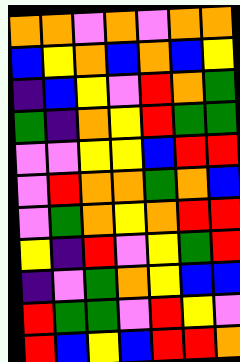[["orange", "orange", "violet", "orange", "violet", "orange", "orange"], ["blue", "yellow", "orange", "blue", "orange", "blue", "yellow"], ["indigo", "blue", "yellow", "violet", "red", "orange", "green"], ["green", "indigo", "orange", "yellow", "red", "green", "green"], ["violet", "violet", "yellow", "yellow", "blue", "red", "red"], ["violet", "red", "orange", "orange", "green", "orange", "blue"], ["violet", "green", "orange", "yellow", "orange", "red", "red"], ["yellow", "indigo", "red", "violet", "yellow", "green", "red"], ["indigo", "violet", "green", "orange", "yellow", "blue", "blue"], ["red", "green", "green", "violet", "red", "yellow", "violet"], ["red", "blue", "yellow", "blue", "red", "red", "orange"]]